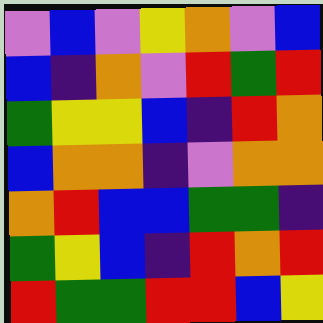[["violet", "blue", "violet", "yellow", "orange", "violet", "blue"], ["blue", "indigo", "orange", "violet", "red", "green", "red"], ["green", "yellow", "yellow", "blue", "indigo", "red", "orange"], ["blue", "orange", "orange", "indigo", "violet", "orange", "orange"], ["orange", "red", "blue", "blue", "green", "green", "indigo"], ["green", "yellow", "blue", "indigo", "red", "orange", "red"], ["red", "green", "green", "red", "red", "blue", "yellow"]]